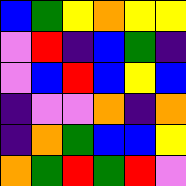[["blue", "green", "yellow", "orange", "yellow", "yellow"], ["violet", "red", "indigo", "blue", "green", "indigo"], ["violet", "blue", "red", "blue", "yellow", "blue"], ["indigo", "violet", "violet", "orange", "indigo", "orange"], ["indigo", "orange", "green", "blue", "blue", "yellow"], ["orange", "green", "red", "green", "red", "violet"]]